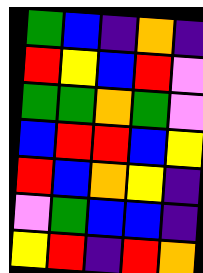[["green", "blue", "indigo", "orange", "indigo"], ["red", "yellow", "blue", "red", "violet"], ["green", "green", "orange", "green", "violet"], ["blue", "red", "red", "blue", "yellow"], ["red", "blue", "orange", "yellow", "indigo"], ["violet", "green", "blue", "blue", "indigo"], ["yellow", "red", "indigo", "red", "orange"]]